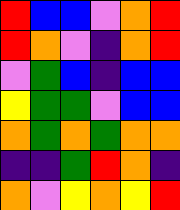[["red", "blue", "blue", "violet", "orange", "red"], ["red", "orange", "violet", "indigo", "orange", "red"], ["violet", "green", "blue", "indigo", "blue", "blue"], ["yellow", "green", "green", "violet", "blue", "blue"], ["orange", "green", "orange", "green", "orange", "orange"], ["indigo", "indigo", "green", "red", "orange", "indigo"], ["orange", "violet", "yellow", "orange", "yellow", "red"]]